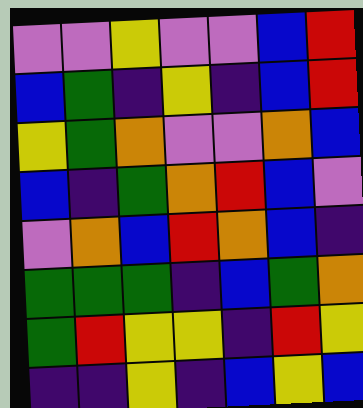[["violet", "violet", "yellow", "violet", "violet", "blue", "red"], ["blue", "green", "indigo", "yellow", "indigo", "blue", "red"], ["yellow", "green", "orange", "violet", "violet", "orange", "blue"], ["blue", "indigo", "green", "orange", "red", "blue", "violet"], ["violet", "orange", "blue", "red", "orange", "blue", "indigo"], ["green", "green", "green", "indigo", "blue", "green", "orange"], ["green", "red", "yellow", "yellow", "indigo", "red", "yellow"], ["indigo", "indigo", "yellow", "indigo", "blue", "yellow", "blue"]]